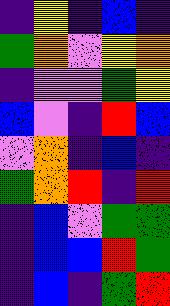[["indigo", "yellow", "indigo", "blue", "indigo"], ["green", "orange", "violet", "yellow", "orange"], ["indigo", "violet", "violet", "green", "yellow"], ["blue", "violet", "indigo", "red", "blue"], ["violet", "orange", "indigo", "blue", "indigo"], ["green", "orange", "red", "indigo", "red"], ["indigo", "blue", "violet", "green", "green"], ["indigo", "blue", "blue", "red", "green"], ["indigo", "blue", "indigo", "green", "red"]]